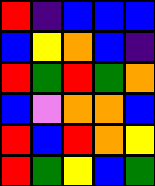[["red", "indigo", "blue", "blue", "blue"], ["blue", "yellow", "orange", "blue", "indigo"], ["red", "green", "red", "green", "orange"], ["blue", "violet", "orange", "orange", "blue"], ["red", "blue", "red", "orange", "yellow"], ["red", "green", "yellow", "blue", "green"]]